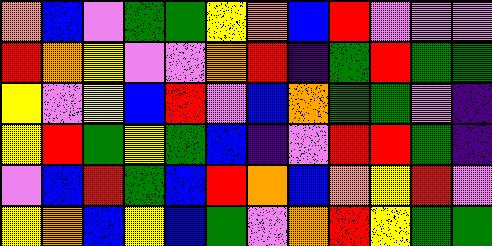[["orange", "blue", "violet", "green", "green", "yellow", "orange", "blue", "red", "violet", "violet", "violet"], ["red", "orange", "yellow", "violet", "violet", "orange", "red", "indigo", "green", "red", "green", "green"], ["yellow", "violet", "yellow", "blue", "red", "violet", "blue", "orange", "green", "green", "violet", "indigo"], ["yellow", "red", "green", "yellow", "green", "blue", "indigo", "violet", "red", "red", "green", "indigo"], ["violet", "blue", "red", "green", "blue", "red", "orange", "blue", "orange", "yellow", "red", "violet"], ["yellow", "orange", "blue", "yellow", "blue", "green", "violet", "orange", "red", "yellow", "green", "green"]]